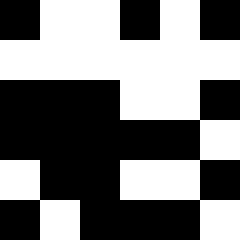[["black", "white", "white", "black", "white", "black"], ["white", "white", "white", "white", "white", "white"], ["black", "black", "black", "white", "white", "black"], ["black", "black", "black", "black", "black", "white"], ["white", "black", "black", "white", "white", "black"], ["black", "white", "black", "black", "black", "white"]]